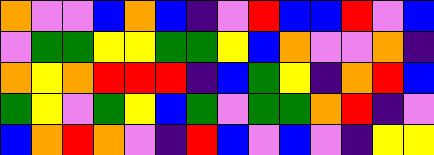[["orange", "violet", "violet", "blue", "orange", "blue", "indigo", "violet", "red", "blue", "blue", "red", "violet", "blue"], ["violet", "green", "green", "yellow", "yellow", "green", "green", "yellow", "blue", "orange", "violet", "violet", "orange", "indigo"], ["orange", "yellow", "orange", "red", "red", "red", "indigo", "blue", "green", "yellow", "indigo", "orange", "red", "blue"], ["green", "yellow", "violet", "green", "yellow", "blue", "green", "violet", "green", "green", "orange", "red", "indigo", "violet"], ["blue", "orange", "red", "orange", "violet", "indigo", "red", "blue", "violet", "blue", "violet", "indigo", "yellow", "yellow"]]